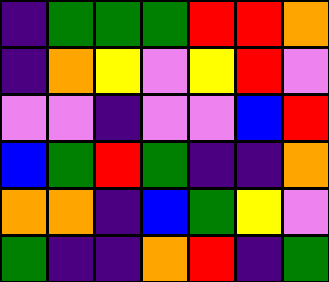[["indigo", "green", "green", "green", "red", "red", "orange"], ["indigo", "orange", "yellow", "violet", "yellow", "red", "violet"], ["violet", "violet", "indigo", "violet", "violet", "blue", "red"], ["blue", "green", "red", "green", "indigo", "indigo", "orange"], ["orange", "orange", "indigo", "blue", "green", "yellow", "violet"], ["green", "indigo", "indigo", "orange", "red", "indigo", "green"]]